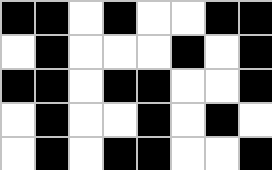[["black", "black", "white", "black", "white", "white", "black", "black"], ["white", "black", "white", "white", "white", "black", "white", "black"], ["black", "black", "white", "black", "black", "white", "white", "black"], ["white", "black", "white", "white", "black", "white", "black", "white"], ["white", "black", "white", "black", "black", "white", "white", "black"]]